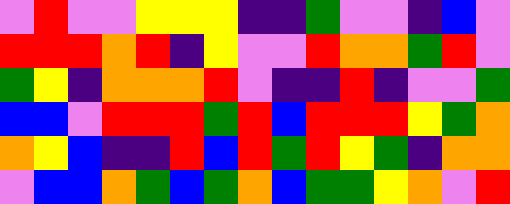[["violet", "red", "violet", "violet", "yellow", "yellow", "yellow", "indigo", "indigo", "green", "violet", "violet", "indigo", "blue", "violet"], ["red", "red", "red", "orange", "red", "indigo", "yellow", "violet", "violet", "red", "orange", "orange", "green", "red", "violet"], ["green", "yellow", "indigo", "orange", "orange", "orange", "red", "violet", "indigo", "indigo", "red", "indigo", "violet", "violet", "green"], ["blue", "blue", "violet", "red", "red", "red", "green", "red", "blue", "red", "red", "red", "yellow", "green", "orange"], ["orange", "yellow", "blue", "indigo", "indigo", "red", "blue", "red", "green", "red", "yellow", "green", "indigo", "orange", "orange"], ["violet", "blue", "blue", "orange", "green", "blue", "green", "orange", "blue", "green", "green", "yellow", "orange", "violet", "red"]]